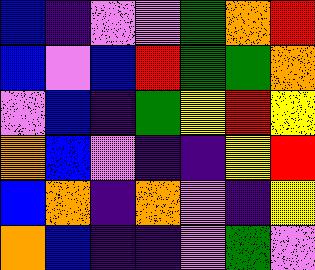[["blue", "indigo", "violet", "violet", "green", "orange", "red"], ["blue", "violet", "blue", "red", "green", "green", "orange"], ["violet", "blue", "indigo", "green", "yellow", "red", "yellow"], ["orange", "blue", "violet", "indigo", "indigo", "yellow", "red"], ["blue", "orange", "indigo", "orange", "violet", "indigo", "yellow"], ["orange", "blue", "indigo", "indigo", "violet", "green", "violet"]]